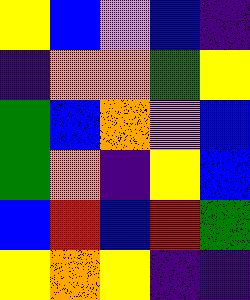[["yellow", "blue", "violet", "blue", "indigo"], ["indigo", "orange", "orange", "green", "yellow"], ["green", "blue", "orange", "violet", "blue"], ["green", "orange", "indigo", "yellow", "blue"], ["blue", "red", "blue", "red", "green"], ["yellow", "orange", "yellow", "indigo", "indigo"]]